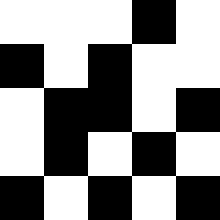[["white", "white", "white", "black", "white"], ["black", "white", "black", "white", "white"], ["white", "black", "black", "white", "black"], ["white", "black", "white", "black", "white"], ["black", "white", "black", "white", "black"]]